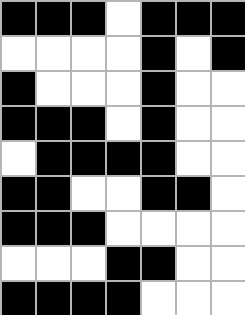[["black", "black", "black", "white", "black", "black", "black"], ["white", "white", "white", "white", "black", "white", "black"], ["black", "white", "white", "white", "black", "white", "white"], ["black", "black", "black", "white", "black", "white", "white"], ["white", "black", "black", "black", "black", "white", "white"], ["black", "black", "white", "white", "black", "black", "white"], ["black", "black", "black", "white", "white", "white", "white"], ["white", "white", "white", "black", "black", "white", "white"], ["black", "black", "black", "black", "white", "white", "white"]]